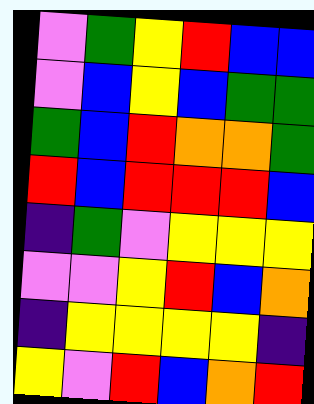[["violet", "green", "yellow", "red", "blue", "blue"], ["violet", "blue", "yellow", "blue", "green", "green"], ["green", "blue", "red", "orange", "orange", "green"], ["red", "blue", "red", "red", "red", "blue"], ["indigo", "green", "violet", "yellow", "yellow", "yellow"], ["violet", "violet", "yellow", "red", "blue", "orange"], ["indigo", "yellow", "yellow", "yellow", "yellow", "indigo"], ["yellow", "violet", "red", "blue", "orange", "red"]]